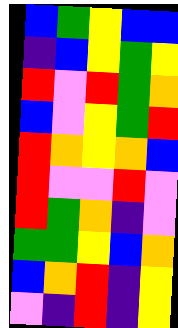[["blue", "green", "yellow", "blue", "blue"], ["indigo", "blue", "yellow", "green", "yellow"], ["red", "violet", "red", "green", "orange"], ["blue", "violet", "yellow", "green", "red"], ["red", "orange", "yellow", "orange", "blue"], ["red", "violet", "violet", "red", "violet"], ["red", "green", "orange", "indigo", "violet"], ["green", "green", "yellow", "blue", "orange"], ["blue", "orange", "red", "indigo", "yellow"], ["violet", "indigo", "red", "indigo", "yellow"]]